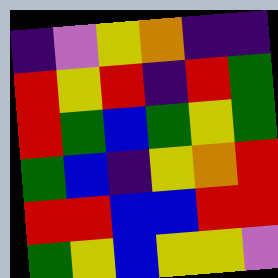[["indigo", "violet", "yellow", "orange", "indigo", "indigo"], ["red", "yellow", "red", "indigo", "red", "green"], ["red", "green", "blue", "green", "yellow", "green"], ["green", "blue", "indigo", "yellow", "orange", "red"], ["red", "red", "blue", "blue", "red", "red"], ["green", "yellow", "blue", "yellow", "yellow", "violet"]]